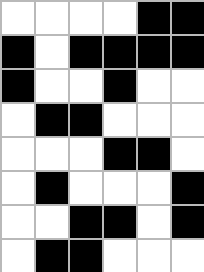[["white", "white", "white", "white", "black", "black"], ["black", "white", "black", "black", "black", "black"], ["black", "white", "white", "black", "white", "white"], ["white", "black", "black", "white", "white", "white"], ["white", "white", "white", "black", "black", "white"], ["white", "black", "white", "white", "white", "black"], ["white", "white", "black", "black", "white", "black"], ["white", "black", "black", "white", "white", "white"]]